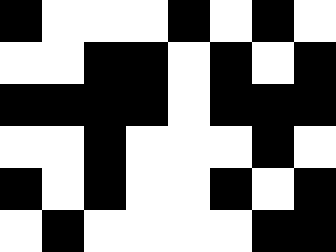[["black", "white", "white", "white", "black", "white", "black", "white"], ["white", "white", "black", "black", "white", "black", "white", "black"], ["black", "black", "black", "black", "white", "black", "black", "black"], ["white", "white", "black", "white", "white", "white", "black", "white"], ["black", "white", "black", "white", "white", "black", "white", "black"], ["white", "black", "white", "white", "white", "white", "black", "black"]]